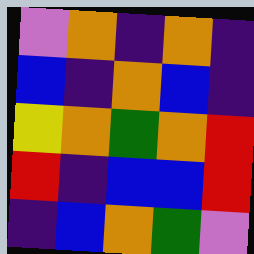[["violet", "orange", "indigo", "orange", "indigo"], ["blue", "indigo", "orange", "blue", "indigo"], ["yellow", "orange", "green", "orange", "red"], ["red", "indigo", "blue", "blue", "red"], ["indigo", "blue", "orange", "green", "violet"]]